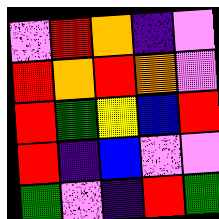[["violet", "red", "orange", "indigo", "violet"], ["red", "orange", "red", "orange", "violet"], ["red", "green", "yellow", "blue", "red"], ["red", "indigo", "blue", "violet", "violet"], ["green", "violet", "indigo", "red", "green"]]